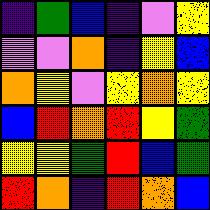[["indigo", "green", "blue", "indigo", "violet", "yellow"], ["violet", "violet", "orange", "indigo", "yellow", "blue"], ["orange", "yellow", "violet", "yellow", "orange", "yellow"], ["blue", "red", "orange", "red", "yellow", "green"], ["yellow", "yellow", "green", "red", "blue", "green"], ["red", "orange", "indigo", "red", "orange", "blue"]]